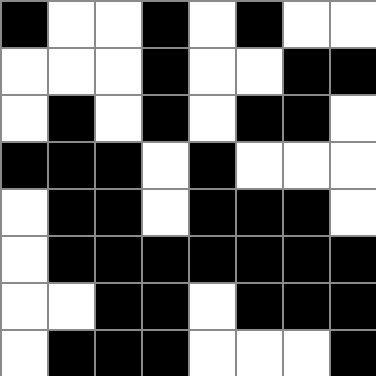[["black", "white", "white", "black", "white", "black", "white", "white"], ["white", "white", "white", "black", "white", "white", "black", "black"], ["white", "black", "white", "black", "white", "black", "black", "white"], ["black", "black", "black", "white", "black", "white", "white", "white"], ["white", "black", "black", "white", "black", "black", "black", "white"], ["white", "black", "black", "black", "black", "black", "black", "black"], ["white", "white", "black", "black", "white", "black", "black", "black"], ["white", "black", "black", "black", "white", "white", "white", "black"]]